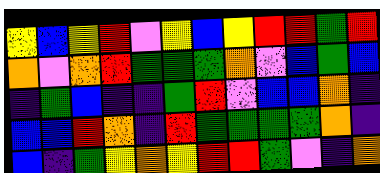[["yellow", "blue", "yellow", "red", "violet", "yellow", "blue", "yellow", "red", "red", "green", "red"], ["orange", "violet", "orange", "red", "green", "green", "green", "orange", "violet", "blue", "green", "blue"], ["indigo", "green", "blue", "indigo", "indigo", "green", "red", "violet", "blue", "blue", "orange", "indigo"], ["blue", "blue", "red", "orange", "indigo", "red", "green", "green", "green", "green", "orange", "indigo"], ["blue", "indigo", "green", "yellow", "orange", "yellow", "red", "red", "green", "violet", "indigo", "orange"]]